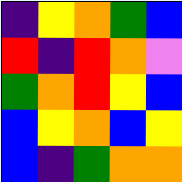[["indigo", "yellow", "orange", "green", "blue"], ["red", "indigo", "red", "orange", "violet"], ["green", "orange", "red", "yellow", "blue"], ["blue", "yellow", "orange", "blue", "yellow"], ["blue", "indigo", "green", "orange", "orange"]]